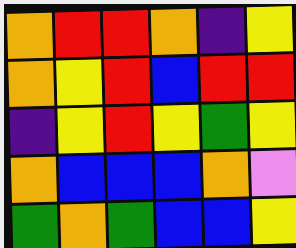[["orange", "red", "red", "orange", "indigo", "yellow"], ["orange", "yellow", "red", "blue", "red", "red"], ["indigo", "yellow", "red", "yellow", "green", "yellow"], ["orange", "blue", "blue", "blue", "orange", "violet"], ["green", "orange", "green", "blue", "blue", "yellow"]]